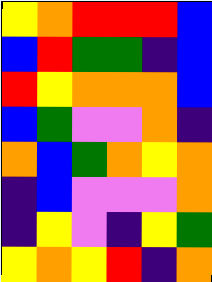[["yellow", "orange", "red", "red", "red", "blue"], ["blue", "red", "green", "green", "indigo", "blue"], ["red", "yellow", "orange", "orange", "orange", "blue"], ["blue", "green", "violet", "violet", "orange", "indigo"], ["orange", "blue", "green", "orange", "yellow", "orange"], ["indigo", "blue", "violet", "violet", "violet", "orange"], ["indigo", "yellow", "violet", "indigo", "yellow", "green"], ["yellow", "orange", "yellow", "red", "indigo", "orange"]]